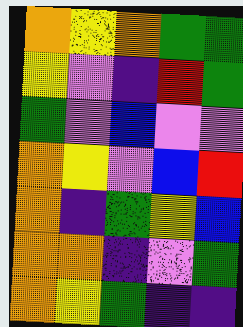[["orange", "yellow", "orange", "green", "green"], ["yellow", "violet", "indigo", "red", "green"], ["green", "violet", "blue", "violet", "violet"], ["orange", "yellow", "violet", "blue", "red"], ["orange", "indigo", "green", "yellow", "blue"], ["orange", "orange", "indigo", "violet", "green"], ["orange", "yellow", "green", "indigo", "indigo"]]